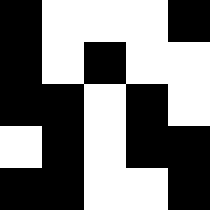[["black", "white", "white", "white", "black"], ["black", "white", "black", "white", "white"], ["black", "black", "white", "black", "white"], ["white", "black", "white", "black", "black"], ["black", "black", "white", "white", "black"]]